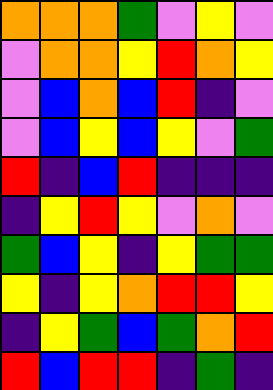[["orange", "orange", "orange", "green", "violet", "yellow", "violet"], ["violet", "orange", "orange", "yellow", "red", "orange", "yellow"], ["violet", "blue", "orange", "blue", "red", "indigo", "violet"], ["violet", "blue", "yellow", "blue", "yellow", "violet", "green"], ["red", "indigo", "blue", "red", "indigo", "indigo", "indigo"], ["indigo", "yellow", "red", "yellow", "violet", "orange", "violet"], ["green", "blue", "yellow", "indigo", "yellow", "green", "green"], ["yellow", "indigo", "yellow", "orange", "red", "red", "yellow"], ["indigo", "yellow", "green", "blue", "green", "orange", "red"], ["red", "blue", "red", "red", "indigo", "green", "indigo"]]